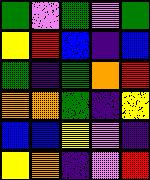[["green", "violet", "green", "violet", "green"], ["yellow", "red", "blue", "indigo", "blue"], ["green", "indigo", "green", "orange", "red"], ["orange", "orange", "green", "indigo", "yellow"], ["blue", "blue", "yellow", "violet", "indigo"], ["yellow", "orange", "indigo", "violet", "red"]]